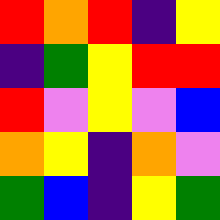[["red", "orange", "red", "indigo", "yellow"], ["indigo", "green", "yellow", "red", "red"], ["red", "violet", "yellow", "violet", "blue"], ["orange", "yellow", "indigo", "orange", "violet"], ["green", "blue", "indigo", "yellow", "green"]]